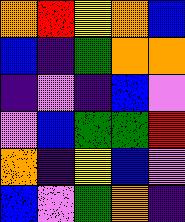[["orange", "red", "yellow", "orange", "blue"], ["blue", "indigo", "green", "orange", "orange"], ["indigo", "violet", "indigo", "blue", "violet"], ["violet", "blue", "green", "green", "red"], ["orange", "indigo", "yellow", "blue", "violet"], ["blue", "violet", "green", "orange", "indigo"]]